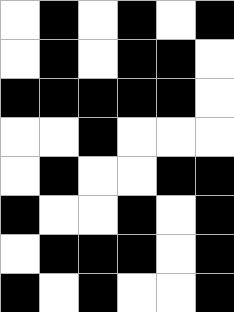[["white", "black", "white", "black", "white", "black"], ["white", "black", "white", "black", "black", "white"], ["black", "black", "black", "black", "black", "white"], ["white", "white", "black", "white", "white", "white"], ["white", "black", "white", "white", "black", "black"], ["black", "white", "white", "black", "white", "black"], ["white", "black", "black", "black", "white", "black"], ["black", "white", "black", "white", "white", "black"]]